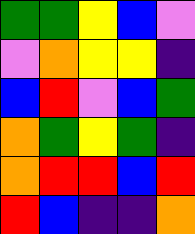[["green", "green", "yellow", "blue", "violet"], ["violet", "orange", "yellow", "yellow", "indigo"], ["blue", "red", "violet", "blue", "green"], ["orange", "green", "yellow", "green", "indigo"], ["orange", "red", "red", "blue", "red"], ["red", "blue", "indigo", "indigo", "orange"]]